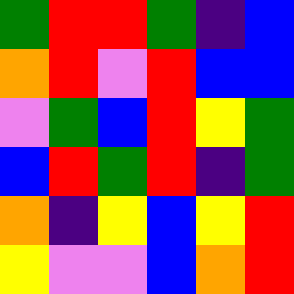[["green", "red", "red", "green", "indigo", "blue"], ["orange", "red", "violet", "red", "blue", "blue"], ["violet", "green", "blue", "red", "yellow", "green"], ["blue", "red", "green", "red", "indigo", "green"], ["orange", "indigo", "yellow", "blue", "yellow", "red"], ["yellow", "violet", "violet", "blue", "orange", "red"]]